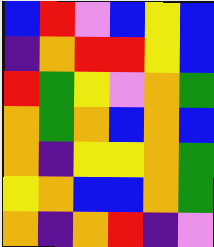[["blue", "red", "violet", "blue", "yellow", "blue"], ["indigo", "orange", "red", "red", "yellow", "blue"], ["red", "green", "yellow", "violet", "orange", "green"], ["orange", "green", "orange", "blue", "orange", "blue"], ["orange", "indigo", "yellow", "yellow", "orange", "green"], ["yellow", "orange", "blue", "blue", "orange", "green"], ["orange", "indigo", "orange", "red", "indigo", "violet"]]